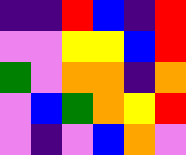[["indigo", "indigo", "red", "blue", "indigo", "red"], ["violet", "violet", "yellow", "yellow", "blue", "red"], ["green", "violet", "orange", "orange", "indigo", "orange"], ["violet", "blue", "green", "orange", "yellow", "red"], ["violet", "indigo", "violet", "blue", "orange", "violet"]]